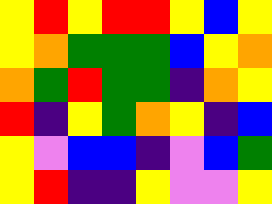[["yellow", "red", "yellow", "red", "red", "yellow", "blue", "yellow"], ["yellow", "orange", "green", "green", "green", "blue", "yellow", "orange"], ["orange", "green", "red", "green", "green", "indigo", "orange", "yellow"], ["red", "indigo", "yellow", "green", "orange", "yellow", "indigo", "blue"], ["yellow", "violet", "blue", "blue", "indigo", "violet", "blue", "green"], ["yellow", "red", "indigo", "indigo", "yellow", "violet", "violet", "yellow"]]